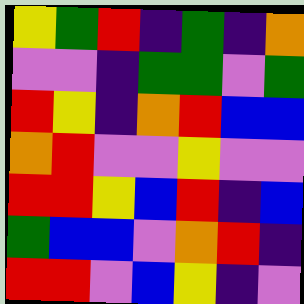[["yellow", "green", "red", "indigo", "green", "indigo", "orange"], ["violet", "violet", "indigo", "green", "green", "violet", "green"], ["red", "yellow", "indigo", "orange", "red", "blue", "blue"], ["orange", "red", "violet", "violet", "yellow", "violet", "violet"], ["red", "red", "yellow", "blue", "red", "indigo", "blue"], ["green", "blue", "blue", "violet", "orange", "red", "indigo"], ["red", "red", "violet", "blue", "yellow", "indigo", "violet"]]